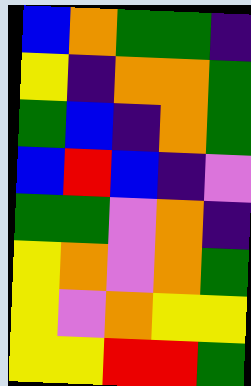[["blue", "orange", "green", "green", "indigo"], ["yellow", "indigo", "orange", "orange", "green"], ["green", "blue", "indigo", "orange", "green"], ["blue", "red", "blue", "indigo", "violet"], ["green", "green", "violet", "orange", "indigo"], ["yellow", "orange", "violet", "orange", "green"], ["yellow", "violet", "orange", "yellow", "yellow"], ["yellow", "yellow", "red", "red", "green"]]